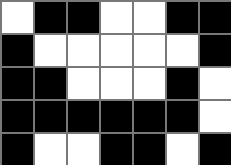[["white", "black", "black", "white", "white", "black", "black"], ["black", "white", "white", "white", "white", "white", "black"], ["black", "black", "white", "white", "white", "black", "white"], ["black", "black", "black", "black", "black", "black", "white"], ["black", "white", "white", "black", "black", "white", "black"]]